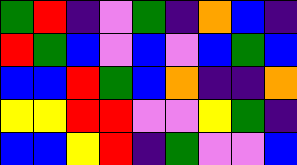[["green", "red", "indigo", "violet", "green", "indigo", "orange", "blue", "indigo"], ["red", "green", "blue", "violet", "blue", "violet", "blue", "green", "blue"], ["blue", "blue", "red", "green", "blue", "orange", "indigo", "indigo", "orange"], ["yellow", "yellow", "red", "red", "violet", "violet", "yellow", "green", "indigo"], ["blue", "blue", "yellow", "red", "indigo", "green", "violet", "violet", "blue"]]